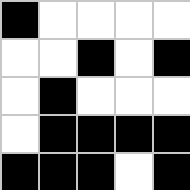[["black", "white", "white", "white", "white"], ["white", "white", "black", "white", "black"], ["white", "black", "white", "white", "white"], ["white", "black", "black", "black", "black"], ["black", "black", "black", "white", "black"]]